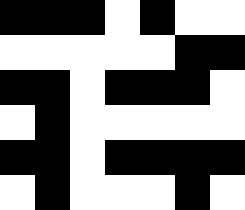[["black", "black", "black", "white", "black", "white", "white"], ["white", "white", "white", "white", "white", "black", "black"], ["black", "black", "white", "black", "black", "black", "white"], ["white", "black", "white", "white", "white", "white", "white"], ["black", "black", "white", "black", "black", "black", "black"], ["white", "black", "white", "white", "white", "black", "white"]]